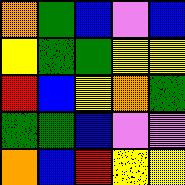[["orange", "green", "blue", "violet", "blue"], ["yellow", "green", "green", "yellow", "yellow"], ["red", "blue", "yellow", "orange", "green"], ["green", "green", "blue", "violet", "violet"], ["orange", "blue", "red", "yellow", "yellow"]]